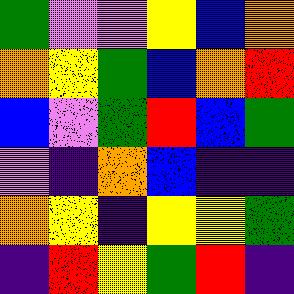[["green", "violet", "violet", "yellow", "blue", "orange"], ["orange", "yellow", "green", "blue", "orange", "red"], ["blue", "violet", "green", "red", "blue", "green"], ["violet", "indigo", "orange", "blue", "indigo", "indigo"], ["orange", "yellow", "indigo", "yellow", "yellow", "green"], ["indigo", "red", "yellow", "green", "red", "indigo"]]